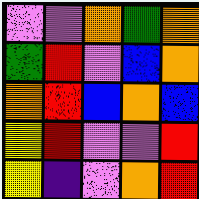[["violet", "violet", "orange", "green", "orange"], ["green", "red", "violet", "blue", "orange"], ["orange", "red", "blue", "orange", "blue"], ["yellow", "red", "violet", "violet", "red"], ["yellow", "indigo", "violet", "orange", "red"]]